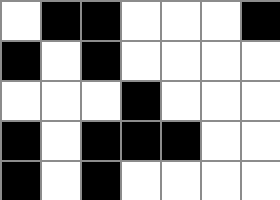[["white", "black", "black", "white", "white", "white", "black"], ["black", "white", "black", "white", "white", "white", "white"], ["white", "white", "white", "black", "white", "white", "white"], ["black", "white", "black", "black", "black", "white", "white"], ["black", "white", "black", "white", "white", "white", "white"]]